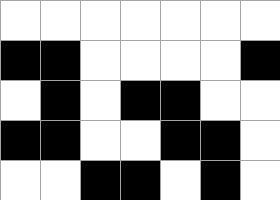[["white", "white", "white", "white", "white", "white", "white"], ["black", "black", "white", "white", "white", "white", "black"], ["white", "black", "white", "black", "black", "white", "white"], ["black", "black", "white", "white", "black", "black", "white"], ["white", "white", "black", "black", "white", "black", "white"]]